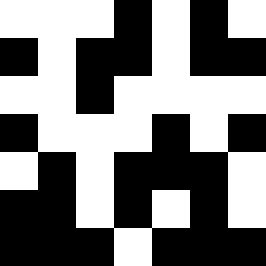[["white", "white", "white", "black", "white", "black", "white"], ["black", "white", "black", "black", "white", "black", "black"], ["white", "white", "black", "white", "white", "white", "white"], ["black", "white", "white", "white", "black", "white", "black"], ["white", "black", "white", "black", "black", "black", "white"], ["black", "black", "white", "black", "white", "black", "white"], ["black", "black", "black", "white", "black", "black", "black"]]